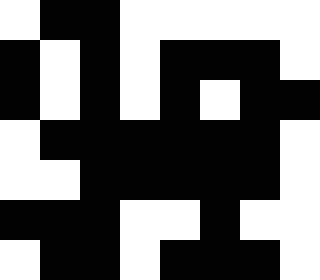[["white", "black", "black", "white", "white", "white", "white", "white"], ["black", "white", "black", "white", "black", "black", "black", "white"], ["black", "white", "black", "white", "black", "white", "black", "black"], ["white", "black", "black", "black", "black", "black", "black", "white"], ["white", "white", "black", "black", "black", "black", "black", "white"], ["black", "black", "black", "white", "white", "black", "white", "white"], ["white", "black", "black", "white", "black", "black", "black", "white"]]